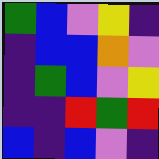[["green", "blue", "violet", "yellow", "indigo"], ["indigo", "blue", "blue", "orange", "violet"], ["indigo", "green", "blue", "violet", "yellow"], ["indigo", "indigo", "red", "green", "red"], ["blue", "indigo", "blue", "violet", "indigo"]]